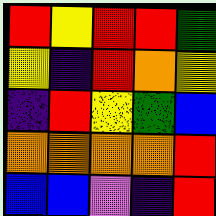[["red", "yellow", "red", "red", "green"], ["yellow", "indigo", "red", "orange", "yellow"], ["indigo", "red", "yellow", "green", "blue"], ["orange", "orange", "orange", "orange", "red"], ["blue", "blue", "violet", "indigo", "red"]]